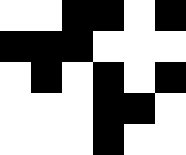[["white", "white", "black", "black", "white", "black"], ["black", "black", "black", "white", "white", "white"], ["white", "black", "white", "black", "white", "black"], ["white", "white", "white", "black", "black", "white"], ["white", "white", "white", "black", "white", "white"]]